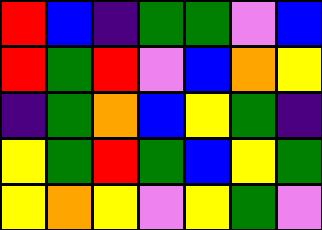[["red", "blue", "indigo", "green", "green", "violet", "blue"], ["red", "green", "red", "violet", "blue", "orange", "yellow"], ["indigo", "green", "orange", "blue", "yellow", "green", "indigo"], ["yellow", "green", "red", "green", "blue", "yellow", "green"], ["yellow", "orange", "yellow", "violet", "yellow", "green", "violet"]]